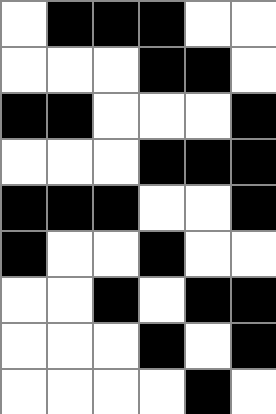[["white", "black", "black", "black", "white", "white"], ["white", "white", "white", "black", "black", "white"], ["black", "black", "white", "white", "white", "black"], ["white", "white", "white", "black", "black", "black"], ["black", "black", "black", "white", "white", "black"], ["black", "white", "white", "black", "white", "white"], ["white", "white", "black", "white", "black", "black"], ["white", "white", "white", "black", "white", "black"], ["white", "white", "white", "white", "black", "white"]]